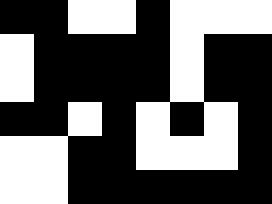[["black", "black", "white", "white", "black", "white", "white", "white"], ["white", "black", "black", "black", "black", "white", "black", "black"], ["white", "black", "black", "black", "black", "white", "black", "black"], ["black", "black", "white", "black", "white", "black", "white", "black"], ["white", "white", "black", "black", "white", "white", "white", "black"], ["white", "white", "black", "black", "black", "black", "black", "black"]]